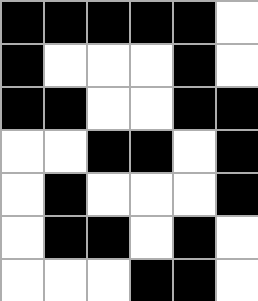[["black", "black", "black", "black", "black", "white"], ["black", "white", "white", "white", "black", "white"], ["black", "black", "white", "white", "black", "black"], ["white", "white", "black", "black", "white", "black"], ["white", "black", "white", "white", "white", "black"], ["white", "black", "black", "white", "black", "white"], ["white", "white", "white", "black", "black", "white"]]